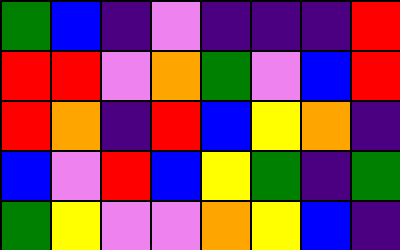[["green", "blue", "indigo", "violet", "indigo", "indigo", "indigo", "red"], ["red", "red", "violet", "orange", "green", "violet", "blue", "red"], ["red", "orange", "indigo", "red", "blue", "yellow", "orange", "indigo"], ["blue", "violet", "red", "blue", "yellow", "green", "indigo", "green"], ["green", "yellow", "violet", "violet", "orange", "yellow", "blue", "indigo"]]